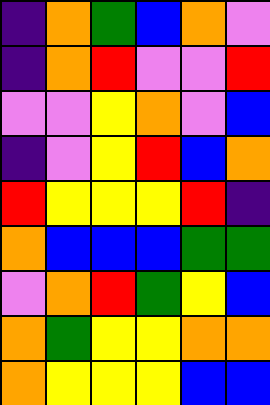[["indigo", "orange", "green", "blue", "orange", "violet"], ["indigo", "orange", "red", "violet", "violet", "red"], ["violet", "violet", "yellow", "orange", "violet", "blue"], ["indigo", "violet", "yellow", "red", "blue", "orange"], ["red", "yellow", "yellow", "yellow", "red", "indigo"], ["orange", "blue", "blue", "blue", "green", "green"], ["violet", "orange", "red", "green", "yellow", "blue"], ["orange", "green", "yellow", "yellow", "orange", "orange"], ["orange", "yellow", "yellow", "yellow", "blue", "blue"]]